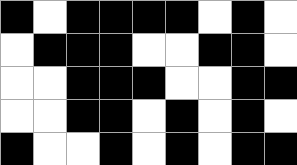[["black", "white", "black", "black", "black", "black", "white", "black", "white"], ["white", "black", "black", "black", "white", "white", "black", "black", "white"], ["white", "white", "black", "black", "black", "white", "white", "black", "black"], ["white", "white", "black", "black", "white", "black", "white", "black", "white"], ["black", "white", "white", "black", "white", "black", "white", "black", "black"]]